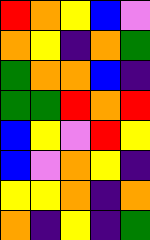[["red", "orange", "yellow", "blue", "violet"], ["orange", "yellow", "indigo", "orange", "green"], ["green", "orange", "orange", "blue", "indigo"], ["green", "green", "red", "orange", "red"], ["blue", "yellow", "violet", "red", "yellow"], ["blue", "violet", "orange", "yellow", "indigo"], ["yellow", "yellow", "orange", "indigo", "orange"], ["orange", "indigo", "yellow", "indigo", "green"]]